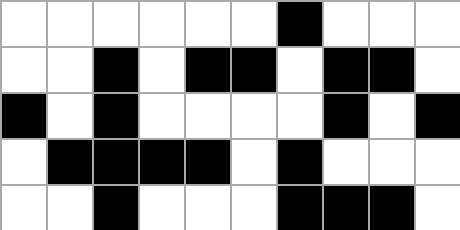[["white", "white", "white", "white", "white", "white", "black", "white", "white", "white"], ["white", "white", "black", "white", "black", "black", "white", "black", "black", "white"], ["black", "white", "black", "white", "white", "white", "white", "black", "white", "black"], ["white", "black", "black", "black", "black", "white", "black", "white", "white", "white"], ["white", "white", "black", "white", "white", "white", "black", "black", "black", "white"]]